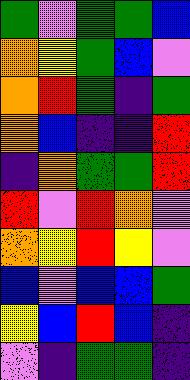[["green", "violet", "green", "green", "blue"], ["orange", "yellow", "green", "blue", "violet"], ["orange", "red", "green", "indigo", "green"], ["orange", "blue", "indigo", "indigo", "red"], ["indigo", "orange", "green", "green", "red"], ["red", "violet", "red", "orange", "violet"], ["orange", "yellow", "red", "yellow", "violet"], ["blue", "violet", "blue", "blue", "green"], ["yellow", "blue", "red", "blue", "indigo"], ["violet", "indigo", "green", "green", "indigo"]]